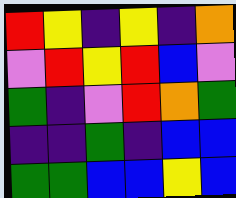[["red", "yellow", "indigo", "yellow", "indigo", "orange"], ["violet", "red", "yellow", "red", "blue", "violet"], ["green", "indigo", "violet", "red", "orange", "green"], ["indigo", "indigo", "green", "indigo", "blue", "blue"], ["green", "green", "blue", "blue", "yellow", "blue"]]